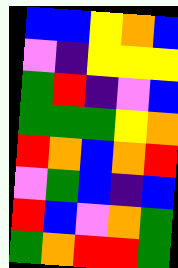[["blue", "blue", "yellow", "orange", "blue"], ["violet", "indigo", "yellow", "yellow", "yellow"], ["green", "red", "indigo", "violet", "blue"], ["green", "green", "green", "yellow", "orange"], ["red", "orange", "blue", "orange", "red"], ["violet", "green", "blue", "indigo", "blue"], ["red", "blue", "violet", "orange", "green"], ["green", "orange", "red", "red", "green"]]